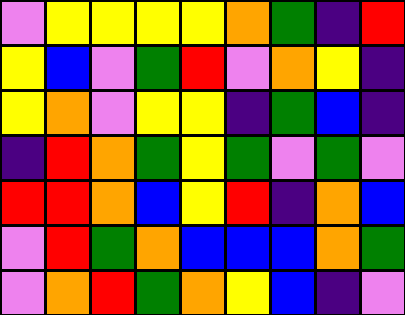[["violet", "yellow", "yellow", "yellow", "yellow", "orange", "green", "indigo", "red"], ["yellow", "blue", "violet", "green", "red", "violet", "orange", "yellow", "indigo"], ["yellow", "orange", "violet", "yellow", "yellow", "indigo", "green", "blue", "indigo"], ["indigo", "red", "orange", "green", "yellow", "green", "violet", "green", "violet"], ["red", "red", "orange", "blue", "yellow", "red", "indigo", "orange", "blue"], ["violet", "red", "green", "orange", "blue", "blue", "blue", "orange", "green"], ["violet", "orange", "red", "green", "orange", "yellow", "blue", "indigo", "violet"]]